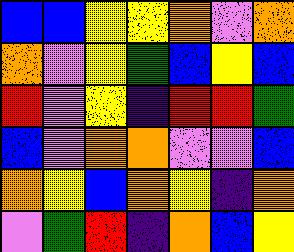[["blue", "blue", "yellow", "yellow", "orange", "violet", "orange"], ["orange", "violet", "yellow", "green", "blue", "yellow", "blue"], ["red", "violet", "yellow", "indigo", "red", "red", "green"], ["blue", "violet", "orange", "orange", "violet", "violet", "blue"], ["orange", "yellow", "blue", "orange", "yellow", "indigo", "orange"], ["violet", "green", "red", "indigo", "orange", "blue", "yellow"]]